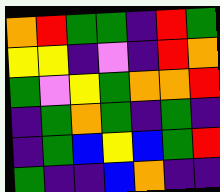[["orange", "red", "green", "green", "indigo", "red", "green"], ["yellow", "yellow", "indigo", "violet", "indigo", "red", "orange"], ["green", "violet", "yellow", "green", "orange", "orange", "red"], ["indigo", "green", "orange", "green", "indigo", "green", "indigo"], ["indigo", "green", "blue", "yellow", "blue", "green", "red"], ["green", "indigo", "indigo", "blue", "orange", "indigo", "indigo"]]